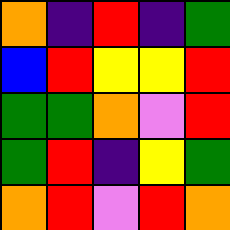[["orange", "indigo", "red", "indigo", "green"], ["blue", "red", "yellow", "yellow", "red"], ["green", "green", "orange", "violet", "red"], ["green", "red", "indigo", "yellow", "green"], ["orange", "red", "violet", "red", "orange"]]